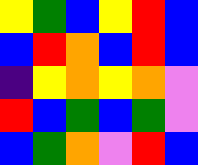[["yellow", "green", "blue", "yellow", "red", "blue"], ["blue", "red", "orange", "blue", "red", "blue"], ["indigo", "yellow", "orange", "yellow", "orange", "violet"], ["red", "blue", "green", "blue", "green", "violet"], ["blue", "green", "orange", "violet", "red", "blue"]]